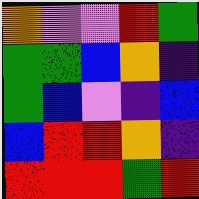[["orange", "violet", "violet", "red", "green"], ["green", "green", "blue", "orange", "indigo"], ["green", "blue", "violet", "indigo", "blue"], ["blue", "red", "red", "orange", "indigo"], ["red", "red", "red", "green", "red"]]